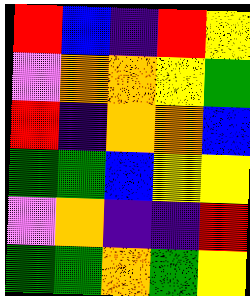[["red", "blue", "indigo", "red", "yellow"], ["violet", "orange", "orange", "yellow", "green"], ["red", "indigo", "orange", "orange", "blue"], ["green", "green", "blue", "yellow", "yellow"], ["violet", "orange", "indigo", "indigo", "red"], ["green", "green", "orange", "green", "yellow"]]